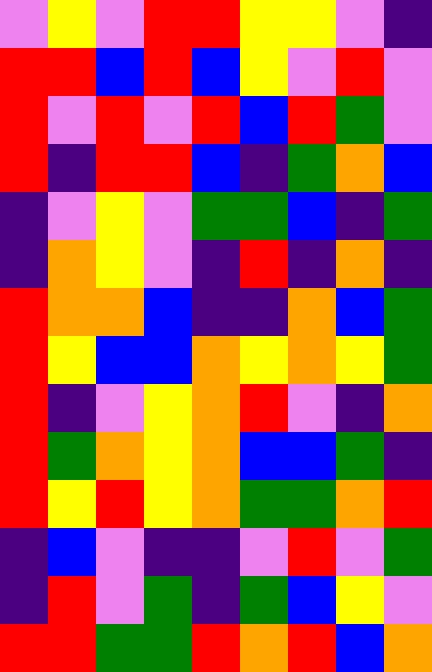[["violet", "yellow", "violet", "red", "red", "yellow", "yellow", "violet", "indigo"], ["red", "red", "blue", "red", "blue", "yellow", "violet", "red", "violet"], ["red", "violet", "red", "violet", "red", "blue", "red", "green", "violet"], ["red", "indigo", "red", "red", "blue", "indigo", "green", "orange", "blue"], ["indigo", "violet", "yellow", "violet", "green", "green", "blue", "indigo", "green"], ["indigo", "orange", "yellow", "violet", "indigo", "red", "indigo", "orange", "indigo"], ["red", "orange", "orange", "blue", "indigo", "indigo", "orange", "blue", "green"], ["red", "yellow", "blue", "blue", "orange", "yellow", "orange", "yellow", "green"], ["red", "indigo", "violet", "yellow", "orange", "red", "violet", "indigo", "orange"], ["red", "green", "orange", "yellow", "orange", "blue", "blue", "green", "indigo"], ["red", "yellow", "red", "yellow", "orange", "green", "green", "orange", "red"], ["indigo", "blue", "violet", "indigo", "indigo", "violet", "red", "violet", "green"], ["indigo", "red", "violet", "green", "indigo", "green", "blue", "yellow", "violet"], ["red", "red", "green", "green", "red", "orange", "red", "blue", "orange"]]